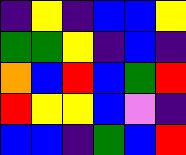[["indigo", "yellow", "indigo", "blue", "blue", "yellow"], ["green", "green", "yellow", "indigo", "blue", "indigo"], ["orange", "blue", "red", "blue", "green", "red"], ["red", "yellow", "yellow", "blue", "violet", "indigo"], ["blue", "blue", "indigo", "green", "blue", "red"]]